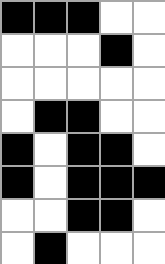[["black", "black", "black", "white", "white"], ["white", "white", "white", "black", "white"], ["white", "white", "white", "white", "white"], ["white", "black", "black", "white", "white"], ["black", "white", "black", "black", "white"], ["black", "white", "black", "black", "black"], ["white", "white", "black", "black", "white"], ["white", "black", "white", "white", "white"]]